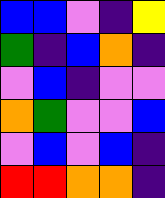[["blue", "blue", "violet", "indigo", "yellow"], ["green", "indigo", "blue", "orange", "indigo"], ["violet", "blue", "indigo", "violet", "violet"], ["orange", "green", "violet", "violet", "blue"], ["violet", "blue", "violet", "blue", "indigo"], ["red", "red", "orange", "orange", "indigo"]]